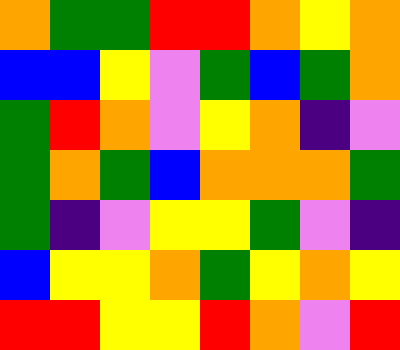[["orange", "green", "green", "red", "red", "orange", "yellow", "orange"], ["blue", "blue", "yellow", "violet", "green", "blue", "green", "orange"], ["green", "red", "orange", "violet", "yellow", "orange", "indigo", "violet"], ["green", "orange", "green", "blue", "orange", "orange", "orange", "green"], ["green", "indigo", "violet", "yellow", "yellow", "green", "violet", "indigo"], ["blue", "yellow", "yellow", "orange", "green", "yellow", "orange", "yellow"], ["red", "red", "yellow", "yellow", "red", "orange", "violet", "red"]]